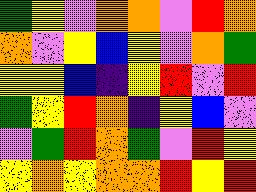[["green", "yellow", "violet", "orange", "orange", "violet", "red", "orange"], ["orange", "violet", "yellow", "blue", "yellow", "violet", "orange", "green"], ["yellow", "yellow", "blue", "indigo", "yellow", "red", "violet", "red"], ["green", "yellow", "red", "orange", "indigo", "yellow", "blue", "violet"], ["violet", "green", "red", "orange", "green", "violet", "red", "yellow"], ["yellow", "orange", "yellow", "orange", "orange", "red", "yellow", "red"]]